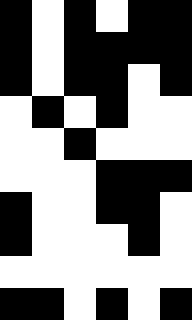[["black", "white", "black", "white", "black", "black"], ["black", "white", "black", "black", "black", "black"], ["black", "white", "black", "black", "white", "black"], ["white", "black", "white", "black", "white", "white"], ["white", "white", "black", "white", "white", "white"], ["white", "white", "white", "black", "black", "black"], ["black", "white", "white", "black", "black", "white"], ["black", "white", "white", "white", "black", "white"], ["white", "white", "white", "white", "white", "white"], ["black", "black", "white", "black", "white", "black"]]